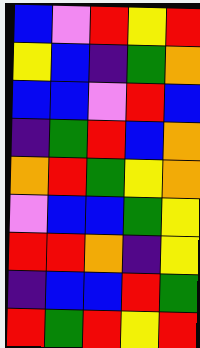[["blue", "violet", "red", "yellow", "red"], ["yellow", "blue", "indigo", "green", "orange"], ["blue", "blue", "violet", "red", "blue"], ["indigo", "green", "red", "blue", "orange"], ["orange", "red", "green", "yellow", "orange"], ["violet", "blue", "blue", "green", "yellow"], ["red", "red", "orange", "indigo", "yellow"], ["indigo", "blue", "blue", "red", "green"], ["red", "green", "red", "yellow", "red"]]